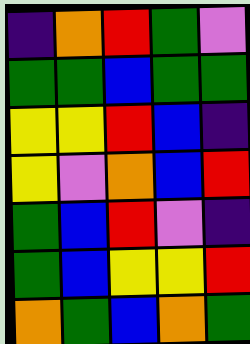[["indigo", "orange", "red", "green", "violet"], ["green", "green", "blue", "green", "green"], ["yellow", "yellow", "red", "blue", "indigo"], ["yellow", "violet", "orange", "blue", "red"], ["green", "blue", "red", "violet", "indigo"], ["green", "blue", "yellow", "yellow", "red"], ["orange", "green", "blue", "orange", "green"]]